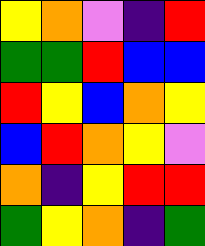[["yellow", "orange", "violet", "indigo", "red"], ["green", "green", "red", "blue", "blue"], ["red", "yellow", "blue", "orange", "yellow"], ["blue", "red", "orange", "yellow", "violet"], ["orange", "indigo", "yellow", "red", "red"], ["green", "yellow", "orange", "indigo", "green"]]